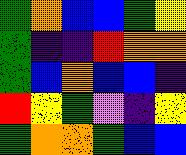[["green", "orange", "blue", "blue", "green", "yellow"], ["green", "indigo", "indigo", "red", "orange", "orange"], ["green", "blue", "orange", "blue", "blue", "indigo"], ["red", "yellow", "green", "violet", "indigo", "yellow"], ["green", "orange", "orange", "green", "blue", "blue"]]